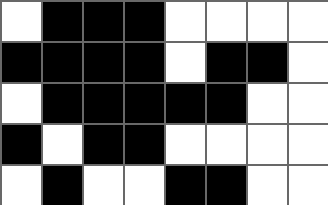[["white", "black", "black", "black", "white", "white", "white", "white"], ["black", "black", "black", "black", "white", "black", "black", "white"], ["white", "black", "black", "black", "black", "black", "white", "white"], ["black", "white", "black", "black", "white", "white", "white", "white"], ["white", "black", "white", "white", "black", "black", "white", "white"]]